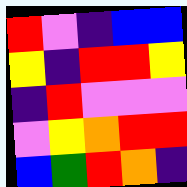[["red", "violet", "indigo", "blue", "blue"], ["yellow", "indigo", "red", "red", "yellow"], ["indigo", "red", "violet", "violet", "violet"], ["violet", "yellow", "orange", "red", "red"], ["blue", "green", "red", "orange", "indigo"]]